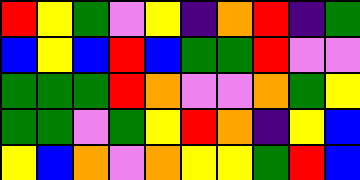[["red", "yellow", "green", "violet", "yellow", "indigo", "orange", "red", "indigo", "green"], ["blue", "yellow", "blue", "red", "blue", "green", "green", "red", "violet", "violet"], ["green", "green", "green", "red", "orange", "violet", "violet", "orange", "green", "yellow"], ["green", "green", "violet", "green", "yellow", "red", "orange", "indigo", "yellow", "blue"], ["yellow", "blue", "orange", "violet", "orange", "yellow", "yellow", "green", "red", "blue"]]